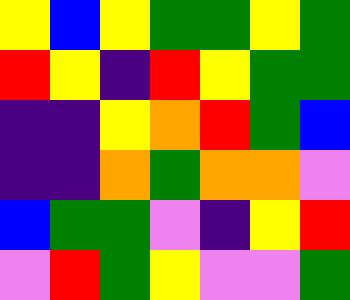[["yellow", "blue", "yellow", "green", "green", "yellow", "green"], ["red", "yellow", "indigo", "red", "yellow", "green", "green"], ["indigo", "indigo", "yellow", "orange", "red", "green", "blue"], ["indigo", "indigo", "orange", "green", "orange", "orange", "violet"], ["blue", "green", "green", "violet", "indigo", "yellow", "red"], ["violet", "red", "green", "yellow", "violet", "violet", "green"]]